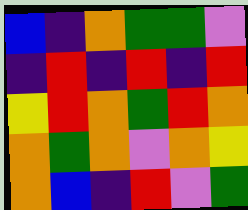[["blue", "indigo", "orange", "green", "green", "violet"], ["indigo", "red", "indigo", "red", "indigo", "red"], ["yellow", "red", "orange", "green", "red", "orange"], ["orange", "green", "orange", "violet", "orange", "yellow"], ["orange", "blue", "indigo", "red", "violet", "green"]]